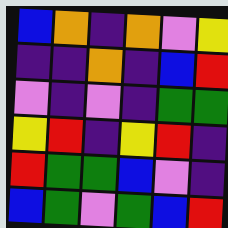[["blue", "orange", "indigo", "orange", "violet", "yellow"], ["indigo", "indigo", "orange", "indigo", "blue", "red"], ["violet", "indigo", "violet", "indigo", "green", "green"], ["yellow", "red", "indigo", "yellow", "red", "indigo"], ["red", "green", "green", "blue", "violet", "indigo"], ["blue", "green", "violet", "green", "blue", "red"]]